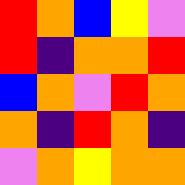[["red", "orange", "blue", "yellow", "violet"], ["red", "indigo", "orange", "orange", "red"], ["blue", "orange", "violet", "red", "orange"], ["orange", "indigo", "red", "orange", "indigo"], ["violet", "orange", "yellow", "orange", "orange"]]